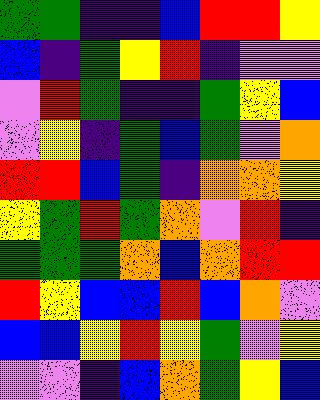[["green", "green", "indigo", "indigo", "blue", "red", "red", "yellow"], ["blue", "indigo", "green", "yellow", "red", "indigo", "violet", "violet"], ["violet", "red", "green", "indigo", "indigo", "green", "yellow", "blue"], ["violet", "yellow", "indigo", "green", "blue", "green", "violet", "orange"], ["red", "red", "blue", "green", "indigo", "orange", "orange", "yellow"], ["yellow", "green", "red", "green", "orange", "violet", "red", "indigo"], ["green", "green", "green", "orange", "blue", "orange", "red", "red"], ["red", "yellow", "blue", "blue", "red", "blue", "orange", "violet"], ["blue", "blue", "yellow", "red", "yellow", "green", "violet", "yellow"], ["violet", "violet", "indigo", "blue", "orange", "green", "yellow", "blue"]]